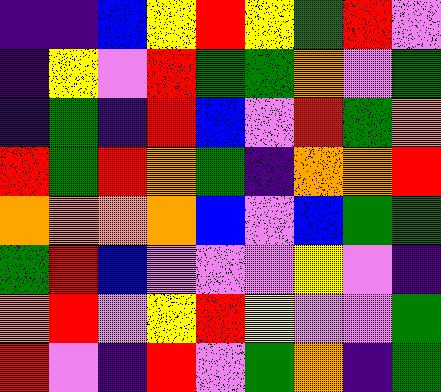[["indigo", "indigo", "blue", "yellow", "red", "yellow", "green", "red", "violet"], ["indigo", "yellow", "violet", "red", "green", "green", "orange", "violet", "green"], ["indigo", "green", "indigo", "red", "blue", "violet", "red", "green", "orange"], ["red", "green", "red", "orange", "green", "indigo", "orange", "orange", "red"], ["orange", "orange", "orange", "orange", "blue", "violet", "blue", "green", "green"], ["green", "red", "blue", "violet", "violet", "violet", "yellow", "violet", "indigo"], ["orange", "red", "violet", "yellow", "red", "yellow", "violet", "violet", "green"], ["red", "violet", "indigo", "red", "violet", "green", "orange", "indigo", "green"]]